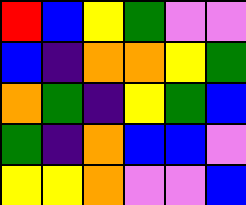[["red", "blue", "yellow", "green", "violet", "violet"], ["blue", "indigo", "orange", "orange", "yellow", "green"], ["orange", "green", "indigo", "yellow", "green", "blue"], ["green", "indigo", "orange", "blue", "blue", "violet"], ["yellow", "yellow", "orange", "violet", "violet", "blue"]]